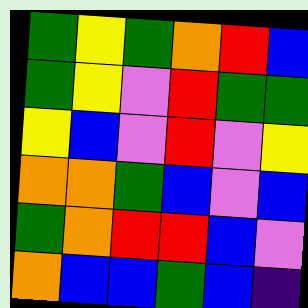[["green", "yellow", "green", "orange", "red", "blue"], ["green", "yellow", "violet", "red", "green", "green"], ["yellow", "blue", "violet", "red", "violet", "yellow"], ["orange", "orange", "green", "blue", "violet", "blue"], ["green", "orange", "red", "red", "blue", "violet"], ["orange", "blue", "blue", "green", "blue", "indigo"]]